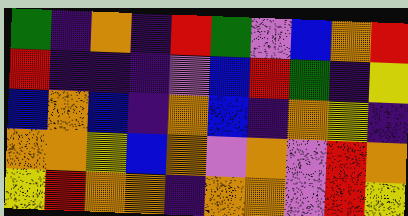[["green", "indigo", "orange", "indigo", "red", "green", "violet", "blue", "orange", "red"], ["red", "indigo", "indigo", "indigo", "violet", "blue", "red", "green", "indigo", "yellow"], ["blue", "orange", "blue", "indigo", "orange", "blue", "indigo", "orange", "yellow", "indigo"], ["orange", "orange", "yellow", "blue", "orange", "violet", "orange", "violet", "red", "orange"], ["yellow", "red", "orange", "orange", "indigo", "orange", "orange", "violet", "red", "yellow"]]